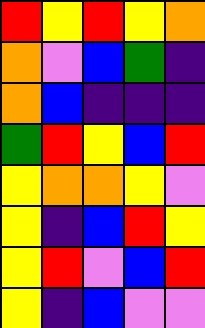[["red", "yellow", "red", "yellow", "orange"], ["orange", "violet", "blue", "green", "indigo"], ["orange", "blue", "indigo", "indigo", "indigo"], ["green", "red", "yellow", "blue", "red"], ["yellow", "orange", "orange", "yellow", "violet"], ["yellow", "indigo", "blue", "red", "yellow"], ["yellow", "red", "violet", "blue", "red"], ["yellow", "indigo", "blue", "violet", "violet"]]